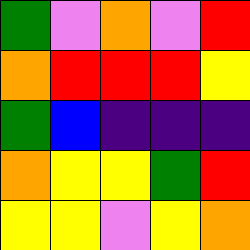[["green", "violet", "orange", "violet", "red"], ["orange", "red", "red", "red", "yellow"], ["green", "blue", "indigo", "indigo", "indigo"], ["orange", "yellow", "yellow", "green", "red"], ["yellow", "yellow", "violet", "yellow", "orange"]]